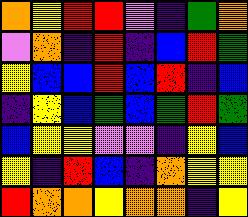[["orange", "yellow", "red", "red", "violet", "indigo", "green", "orange"], ["violet", "orange", "indigo", "red", "indigo", "blue", "red", "green"], ["yellow", "blue", "blue", "red", "blue", "red", "indigo", "blue"], ["indigo", "yellow", "blue", "green", "blue", "green", "red", "green"], ["blue", "yellow", "yellow", "violet", "violet", "indigo", "yellow", "blue"], ["yellow", "indigo", "red", "blue", "indigo", "orange", "yellow", "yellow"], ["red", "orange", "orange", "yellow", "orange", "orange", "indigo", "yellow"]]